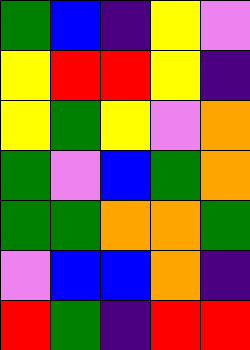[["green", "blue", "indigo", "yellow", "violet"], ["yellow", "red", "red", "yellow", "indigo"], ["yellow", "green", "yellow", "violet", "orange"], ["green", "violet", "blue", "green", "orange"], ["green", "green", "orange", "orange", "green"], ["violet", "blue", "blue", "orange", "indigo"], ["red", "green", "indigo", "red", "red"]]